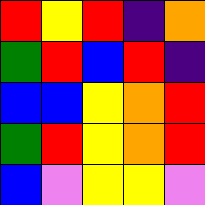[["red", "yellow", "red", "indigo", "orange"], ["green", "red", "blue", "red", "indigo"], ["blue", "blue", "yellow", "orange", "red"], ["green", "red", "yellow", "orange", "red"], ["blue", "violet", "yellow", "yellow", "violet"]]